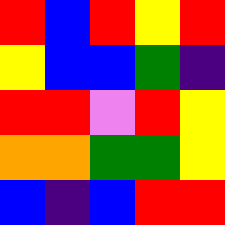[["red", "blue", "red", "yellow", "red"], ["yellow", "blue", "blue", "green", "indigo"], ["red", "red", "violet", "red", "yellow"], ["orange", "orange", "green", "green", "yellow"], ["blue", "indigo", "blue", "red", "red"]]